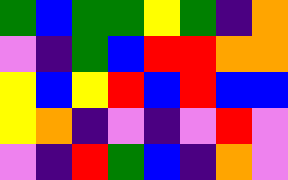[["green", "blue", "green", "green", "yellow", "green", "indigo", "orange"], ["violet", "indigo", "green", "blue", "red", "red", "orange", "orange"], ["yellow", "blue", "yellow", "red", "blue", "red", "blue", "blue"], ["yellow", "orange", "indigo", "violet", "indigo", "violet", "red", "violet"], ["violet", "indigo", "red", "green", "blue", "indigo", "orange", "violet"]]